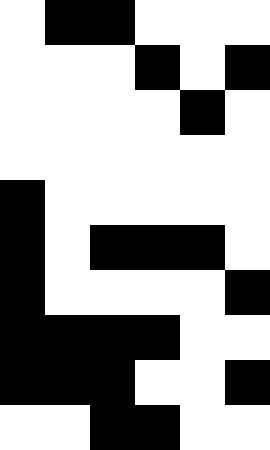[["white", "black", "black", "white", "white", "white"], ["white", "white", "white", "black", "white", "black"], ["white", "white", "white", "white", "black", "white"], ["white", "white", "white", "white", "white", "white"], ["black", "white", "white", "white", "white", "white"], ["black", "white", "black", "black", "black", "white"], ["black", "white", "white", "white", "white", "black"], ["black", "black", "black", "black", "white", "white"], ["black", "black", "black", "white", "white", "black"], ["white", "white", "black", "black", "white", "white"]]